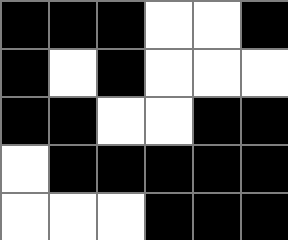[["black", "black", "black", "white", "white", "black"], ["black", "white", "black", "white", "white", "white"], ["black", "black", "white", "white", "black", "black"], ["white", "black", "black", "black", "black", "black"], ["white", "white", "white", "black", "black", "black"]]